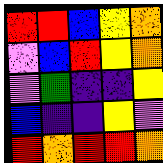[["red", "red", "blue", "yellow", "orange"], ["violet", "blue", "red", "yellow", "orange"], ["violet", "green", "indigo", "indigo", "yellow"], ["blue", "indigo", "indigo", "yellow", "violet"], ["red", "orange", "red", "red", "orange"]]